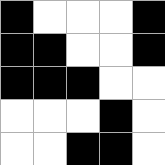[["black", "white", "white", "white", "black"], ["black", "black", "white", "white", "black"], ["black", "black", "black", "white", "white"], ["white", "white", "white", "black", "white"], ["white", "white", "black", "black", "white"]]